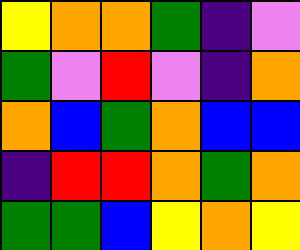[["yellow", "orange", "orange", "green", "indigo", "violet"], ["green", "violet", "red", "violet", "indigo", "orange"], ["orange", "blue", "green", "orange", "blue", "blue"], ["indigo", "red", "red", "orange", "green", "orange"], ["green", "green", "blue", "yellow", "orange", "yellow"]]